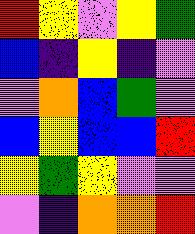[["red", "yellow", "violet", "yellow", "green"], ["blue", "indigo", "yellow", "indigo", "violet"], ["violet", "orange", "blue", "green", "violet"], ["blue", "yellow", "blue", "blue", "red"], ["yellow", "green", "yellow", "violet", "violet"], ["violet", "indigo", "orange", "orange", "red"]]